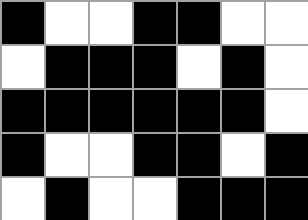[["black", "white", "white", "black", "black", "white", "white"], ["white", "black", "black", "black", "white", "black", "white"], ["black", "black", "black", "black", "black", "black", "white"], ["black", "white", "white", "black", "black", "white", "black"], ["white", "black", "white", "white", "black", "black", "black"]]